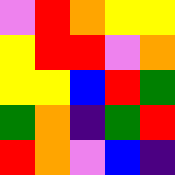[["violet", "red", "orange", "yellow", "yellow"], ["yellow", "red", "red", "violet", "orange"], ["yellow", "yellow", "blue", "red", "green"], ["green", "orange", "indigo", "green", "red"], ["red", "orange", "violet", "blue", "indigo"]]